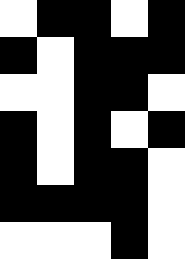[["white", "black", "black", "white", "black"], ["black", "white", "black", "black", "black"], ["white", "white", "black", "black", "white"], ["black", "white", "black", "white", "black"], ["black", "white", "black", "black", "white"], ["black", "black", "black", "black", "white"], ["white", "white", "white", "black", "white"]]